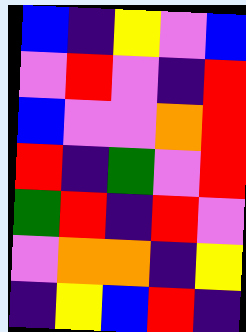[["blue", "indigo", "yellow", "violet", "blue"], ["violet", "red", "violet", "indigo", "red"], ["blue", "violet", "violet", "orange", "red"], ["red", "indigo", "green", "violet", "red"], ["green", "red", "indigo", "red", "violet"], ["violet", "orange", "orange", "indigo", "yellow"], ["indigo", "yellow", "blue", "red", "indigo"]]